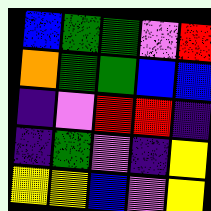[["blue", "green", "green", "violet", "red"], ["orange", "green", "green", "blue", "blue"], ["indigo", "violet", "red", "red", "indigo"], ["indigo", "green", "violet", "indigo", "yellow"], ["yellow", "yellow", "blue", "violet", "yellow"]]